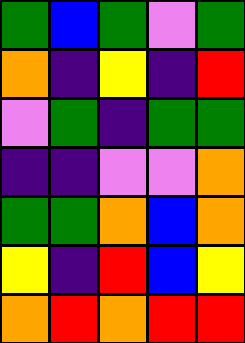[["green", "blue", "green", "violet", "green"], ["orange", "indigo", "yellow", "indigo", "red"], ["violet", "green", "indigo", "green", "green"], ["indigo", "indigo", "violet", "violet", "orange"], ["green", "green", "orange", "blue", "orange"], ["yellow", "indigo", "red", "blue", "yellow"], ["orange", "red", "orange", "red", "red"]]